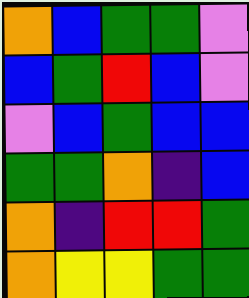[["orange", "blue", "green", "green", "violet"], ["blue", "green", "red", "blue", "violet"], ["violet", "blue", "green", "blue", "blue"], ["green", "green", "orange", "indigo", "blue"], ["orange", "indigo", "red", "red", "green"], ["orange", "yellow", "yellow", "green", "green"]]